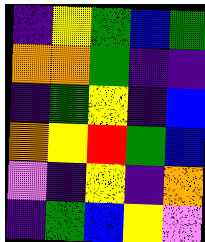[["indigo", "yellow", "green", "blue", "green"], ["orange", "orange", "green", "indigo", "indigo"], ["indigo", "green", "yellow", "indigo", "blue"], ["orange", "yellow", "red", "green", "blue"], ["violet", "indigo", "yellow", "indigo", "orange"], ["indigo", "green", "blue", "yellow", "violet"]]